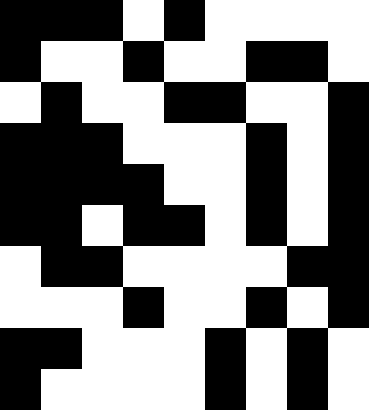[["black", "black", "black", "white", "black", "white", "white", "white", "white"], ["black", "white", "white", "black", "white", "white", "black", "black", "white"], ["white", "black", "white", "white", "black", "black", "white", "white", "black"], ["black", "black", "black", "white", "white", "white", "black", "white", "black"], ["black", "black", "black", "black", "white", "white", "black", "white", "black"], ["black", "black", "white", "black", "black", "white", "black", "white", "black"], ["white", "black", "black", "white", "white", "white", "white", "black", "black"], ["white", "white", "white", "black", "white", "white", "black", "white", "black"], ["black", "black", "white", "white", "white", "black", "white", "black", "white"], ["black", "white", "white", "white", "white", "black", "white", "black", "white"]]